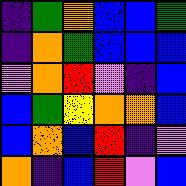[["indigo", "green", "orange", "blue", "blue", "green"], ["indigo", "orange", "green", "blue", "blue", "blue"], ["violet", "orange", "red", "violet", "indigo", "blue"], ["blue", "green", "yellow", "orange", "orange", "blue"], ["blue", "orange", "blue", "red", "indigo", "violet"], ["orange", "indigo", "blue", "red", "violet", "blue"]]